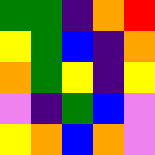[["green", "green", "indigo", "orange", "red"], ["yellow", "green", "blue", "indigo", "orange"], ["orange", "green", "yellow", "indigo", "yellow"], ["violet", "indigo", "green", "blue", "violet"], ["yellow", "orange", "blue", "orange", "violet"]]